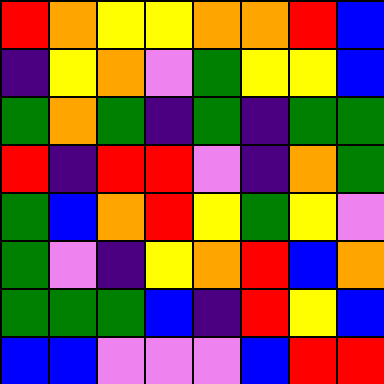[["red", "orange", "yellow", "yellow", "orange", "orange", "red", "blue"], ["indigo", "yellow", "orange", "violet", "green", "yellow", "yellow", "blue"], ["green", "orange", "green", "indigo", "green", "indigo", "green", "green"], ["red", "indigo", "red", "red", "violet", "indigo", "orange", "green"], ["green", "blue", "orange", "red", "yellow", "green", "yellow", "violet"], ["green", "violet", "indigo", "yellow", "orange", "red", "blue", "orange"], ["green", "green", "green", "blue", "indigo", "red", "yellow", "blue"], ["blue", "blue", "violet", "violet", "violet", "blue", "red", "red"]]